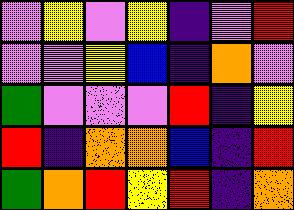[["violet", "yellow", "violet", "yellow", "indigo", "violet", "red"], ["violet", "violet", "yellow", "blue", "indigo", "orange", "violet"], ["green", "violet", "violet", "violet", "red", "indigo", "yellow"], ["red", "indigo", "orange", "orange", "blue", "indigo", "red"], ["green", "orange", "red", "yellow", "red", "indigo", "orange"]]